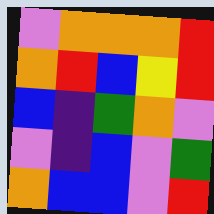[["violet", "orange", "orange", "orange", "red"], ["orange", "red", "blue", "yellow", "red"], ["blue", "indigo", "green", "orange", "violet"], ["violet", "indigo", "blue", "violet", "green"], ["orange", "blue", "blue", "violet", "red"]]